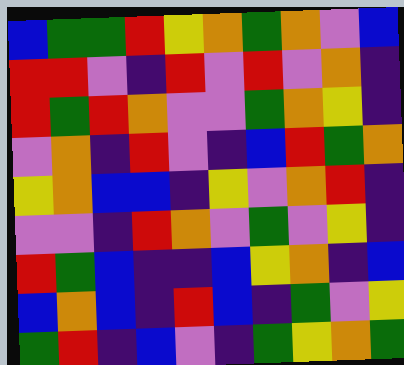[["blue", "green", "green", "red", "yellow", "orange", "green", "orange", "violet", "blue"], ["red", "red", "violet", "indigo", "red", "violet", "red", "violet", "orange", "indigo"], ["red", "green", "red", "orange", "violet", "violet", "green", "orange", "yellow", "indigo"], ["violet", "orange", "indigo", "red", "violet", "indigo", "blue", "red", "green", "orange"], ["yellow", "orange", "blue", "blue", "indigo", "yellow", "violet", "orange", "red", "indigo"], ["violet", "violet", "indigo", "red", "orange", "violet", "green", "violet", "yellow", "indigo"], ["red", "green", "blue", "indigo", "indigo", "blue", "yellow", "orange", "indigo", "blue"], ["blue", "orange", "blue", "indigo", "red", "blue", "indigo", "green", "violet", "yellow"], ["green", "red", "indigo", "blue", "violet", "indigo", "green", "yellow", "orange", "green"]]